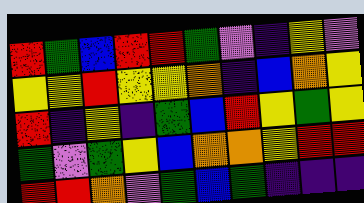[["red", "green", "blue", "red", "red", "green", "violet", "indigo", "yellow", "violet"], ["yellow", "yellow", "red", "yellow", "yellow", "orange", "indigo", "blue", "orange", "yellow"], ["red", "indigo", "yellow", "indigo", "green", "blue", "red", "yellow", "green", "yellow"], ["green", "violet", "green", "yellow", "blue", "orange", "orange", "yellow", "red", "red"], ["red", "red", "orange", "violet", "green", "blue", "green", "indigo", "indigo", "indigo"]]